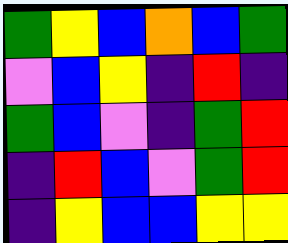[["green", "yellow", "blue", "orange", "blue", "green"], ["violet", "blue", "yellow", "indigo", "red", "indigo"], ["green", "blue", "violet", "indigo", "green", "red"], ["indigo", "red", "blue", "violet", "green", "red"], ["indigo", "yellow", "blue", "blue", "yellow", "yellow"]]